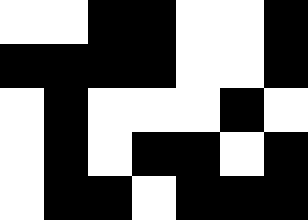[["white", "white", "black", "black", "white", "white", "black"], ["black", "black", "black", "black", "white", "white", "black"], ["white", "black", "white", "white", "white", "black", "white"], ["white", "black", "white", "black", "black", "white", "black"], ["white", "black", "black", "white", "black", "black", "black"]]